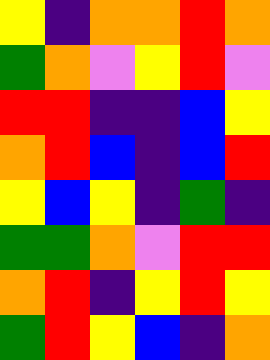[["yellow", "indigo", "orange", "orange", "red", "orange"], ["green", "orange", "violet", "yellow", "red", "violet"], ["red", "red", "indigo", "indigo", "blue", "yellow"], ["orange", "red", "blue", "indigo", "blue", "red"], ["yellow", "blue", "yellow", "indigo", "green", "indigo"], ["green", "green", "orange", "violet", "red", "red"], ["orange", "red", "indigo", "yellow", "red", "yellow"], ["green", "red", "yellow", "blue", "indigo", "orange"]]